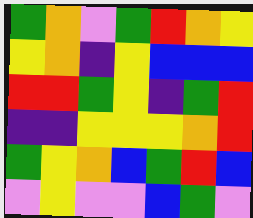[["green", "orange", "violet", "green", "red", "orange", "yellow"], ["yellow", "orange", "indigo", "yellow", "blue", "blue", "blue"], ["red", "red", "green", "yellow", "indigo", "green", "red"], ["indigo", "indigo", "yellow", "yellow", "yellow", "orange", "red"], ["green", "yellow", "orange", "blue", "green", "red", "blue"], ["violet", "yellow", "violet", "violet", "blue", "green", "violet"]]